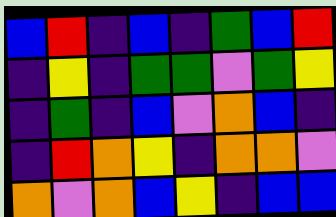[["blue", "red", "indigo", "blue", "indigo", "green", "blue", "red"], ["indigo", "yellow", "indigo", "green", "green", "violet", "green", "yellow"], ["indigo", "green", "indigo", "blue", "violet", "orange", "blue", "indigo"], ["indigo", "red", "orange", "yellow", "indigo", "orange", "orange", "violet"], ["orange", "violet", "orange", "blue", "yellow", "indigo", "blue", "blue"]]